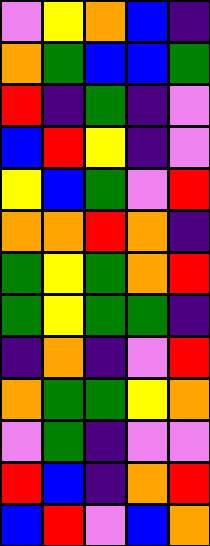[["violet", "yellow", "orange", "blue", "indigo"], ["orange", "green", "blue", "blue", "green"], ["red", "indigo", "green", "indigo", "violet"], ["blue", "red", "yellow", "indigo", "violet"], ["yellow", "blue", "green", "violet", "red"], ["orange", "orange", "red", "orange", "indigo"], ["green", "yellow", "green", "orange", "red"], ["green", "yellow", "green", "green", "indigo"], ["indigo", "orange", "indigo", "violet", "red"], ["orange", "green", "green", "yellow", "orange"], ["violet", "green", "indigo", "violet", "violet"], ["red", "blue", "indigo", "orange", "red"], ["blue", "red", "violet", "blue", "orange"]]